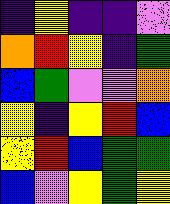[["indigo", "yellow", "indigo", "indigo", "violet"], ["orange", "red", "yellow", "indigo", "green"], ["blue", "green", "violet", "violet", "orange"], ["yellow", "indigo", "yellow", "red", "blue"], ["yellow", "red", "blue", "green", "green"], ["blue", "violet", "yellow", "green", "yellow"]]